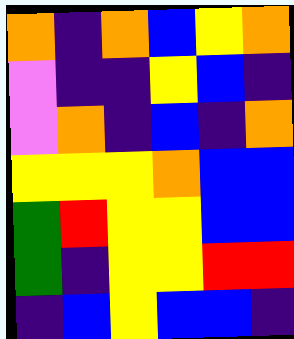[["orange", "indigo", "orange", "blue", "yellow", "orange"], ["violet", "indigo", "indigo", "yellow", "blue", "indigo"], ["violet", "orange", "indigo", "blue", "indigo", "orange"], ["yellow", "yellow", "yellow", "orange", "blue", "blue"], ["green", "red", "yellow", "yellow", "blue", "blue"], ["green", "indigo", "yellow", "yellow", "red", "red"], ["indigo", "blue", "yellow", "blue", "blue", "indigo"]]